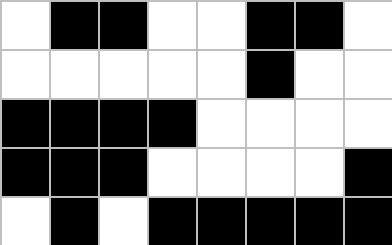[["white", "black", "black", "white", "white", "black", "black", "white"], ["white", "white", "white", "white", "white", "black", "white", "white"], ["black", "black", "black", "black", "white", "white", "white", "white"], ["black", "black", "black", "white", "white", "white", "white", "black"], ["white", "black", "white", "black", "black", "black", "black", "black"]]